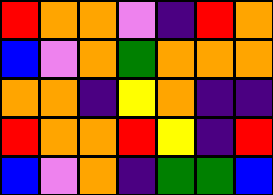[["red", "orange", "orange", "violet", "indigo", "red", "orange"], ["blue", "violet", "orange", "green", "orange", "orange", "orange"], ["orange", "orange", "indigo", "yellow", "orange", "indigo", "indigo"], ["red", "orange", "orange", "red", "yellow", "indigo", "red"], ["blue", "violet", "orange", "indigo", "green", "green", "blue"]]